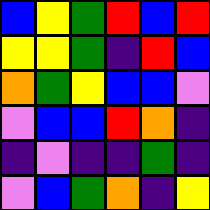[["blue", "yellow", "green", "red", "blue", "red"], ["yellow", "yellow", "green", "indigo", "red", "blue"], ["orange", "green", "yellow", "blue", "blue", "violet"], ["violet", "blue", "blue", "red", "orange", "indigo"], ["indigo", "violet", "indigo", "indigo", "green", "indigo"], ["violet", "blue", "green", "orange", "indigo", "yellow"]]